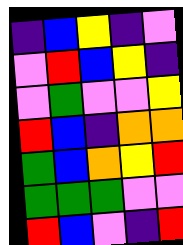[["indigo", "blue", "yellow", "indigo", "violet"], ["violet", "red", "blue", "yellow", "indigo"], ["violet", "green", "violet", "violet", "yellow"], ["red", "blue", "indigo", "orange", "orange"], ["green", "blue", "orange", "yellow", "red"], ["green", "green", "green", "violet", "violet"], ["red", "blue", "violet", "indigo", "red"]]